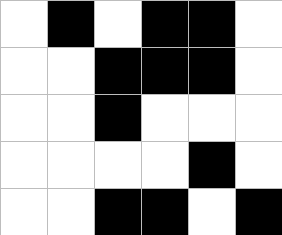[["white", "black", "white", "black", "black", "white"], ["white", "white", "black", "black", "black", "white"], ["white", "white", "black", "white", "white", "white"], ["white", "white", "white", "white", "black", "white"], ["white", "white", "black", "black", "white", "black"]]